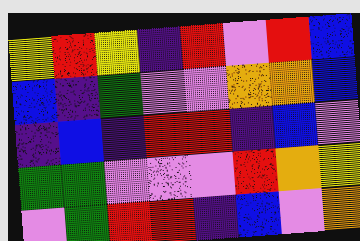[["yellow", "red", "yellow", "indigo", "red", "violet", "red", "blue"], ["blue", "indigo", "green", "violet", "violet", "orange", "orange", "blue"], ["indigo", "blue", "indigo", "red", "red", "indigo", "blue", "violet"], ["green", "green", "violet", "violet", "violet", "red", "orange", "yellow"], ["violet", "green", "red", "red", "indigo", "blue", "violet", "orange"]]